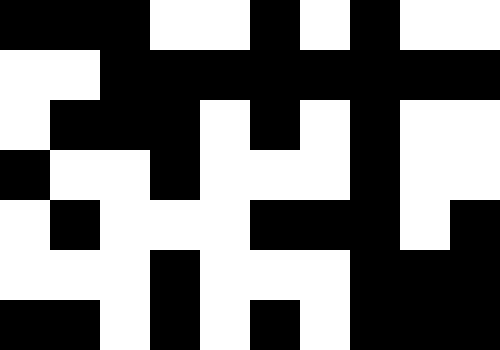[["black", "black", "black", "white", "white", "black", "white", "black", "white", "white"], ["white", "white", "black", "black", "black", "black", "black", "black", "black", "black"], ["white", "black", "black", "black", "white", "black", "white", "black", "white", "white"], ["black", "white", "white", "black", "white", "white", "white", "black", "white", "white"], ["white", "black", "white", "white", "white", "black", "black", "black", "white", "black"], ["white", "white", "white", "black", "white", "white", "white", "black", "black", "black"], ["black", "black", "white", "black", "white", "black", "white", "black", "black", "black"]]